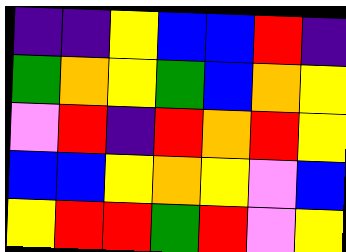[["indigo", "indigo", "yellow", "blue", "blue", "red", "indigo"], ["green", "orange", "yellow", "green", "blue", "orange", "yellow"], ["violet", "red", "indigo", "red", "orange", "red", "yellow"], ["blue", "blue", "yellow", "orange", "yellow", "violet", "blue"], ["yellow", "red", "red", "green", "red", "violet", "yellow"]]